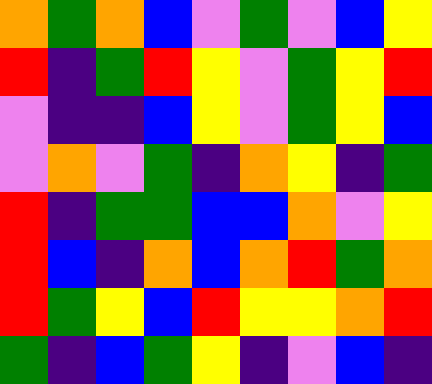[["orange", "green", "orange", "blue", "violet", "green", "violet", "blue", "yellow"], ["red", "indigo", "green", "red", "yellow", "violet", "green", "yellow", "red"], ["violet", "indigo", "indigo", "blue", "yellow", "violet", "green", "yellow", "blue"], ["violet", "orange", "violet", "green", "indigo", "orange", "yellow", "indigo", "green"], ["red", "indigo", "green", "green", "blue", "blue", "orange", "violet", "yellow"], ["red", "blue", "indigo", "orange", "blue", "orange", "red", "green", "orange"], ["red", "green", "yellow", "blue", "red", "yellow", "yellow", "orange", "red"], ["green", "indigo", "blue", "green", "yellow", "indigo", "violet", "blue", "indigo"]]